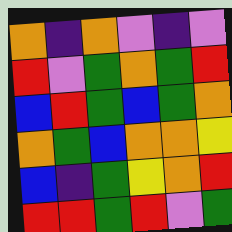[["orange", "indigo", "orange", "violet", "indigo", "violet"], ["red", "violet", "green", "orange", "green", "red"], ["blue", "red", "green", "blue", "green", "orange"], ["orange", "green", "blue", "orange", "orange", "yellow"], ["blue", "indigo", "green", "yellow", "orange", "red"], ["red", "red", "green", "red", "violet", "green"]]